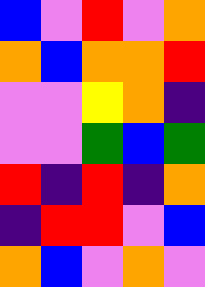[["blue", "violet", "red", "violet", "orange"], ["orange", "blue", "orange", "orange", "red"], ["violet", "violet", "yellow", "orange", "indigo"], ["violet", "violet", "green", "blue", "green"], ["red", "indigo", "red", "indigo", "orange"], ["indigo", "red", "red", "violet", "blue"], ["orange", "blue", "violet", "orange", "violet"]]